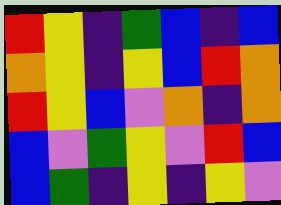[["red", "yellow", "indigo", "green", "blue", "indigo", "blue"], ["orange", "yellow", "indigo", "yellow", "blue", "red", "orange"], ["red", "yellow", "blue", "violet", "orange", "indigo", "orange"], ["blue", "violet", "green", "yellow", "violet", "red", "blue"], ["blue", "green", "indigo", "yellow", "indigo", "yellow", "violet"]]